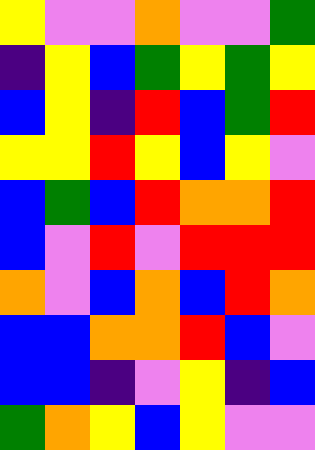[["yellow", "violet", "violet", "orange", "violet", "violet", "green"], ["indigo", "yellow", "blue", "green", "yellow", "green", "yellow"], ["blue", "yellow", "indigo", "red", "blue", "green", "red"], ["yellow", "yellow", "red", "yellow", "blue", "yellow", "violet"], ["blue", "green", "blue", "red", "orange", "orange", "red"], ["blue", "violet", "red", "violet", "red", "red", "red"], ["orange", "violet", "blue", "orange", "blue", "red", "orange"], ["blue", "blue", "orange", "orange", "red", "blue", "violet"], ["blue", "blue", "indigo", "violet", "yellow", "indigo", "blue"], ["green", "orange", "yellow", "blue", "yellow", "violet", "violet"]]